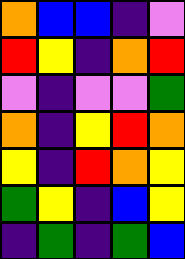[["orange", "blue", "blue", "indigo", "violet"], ["red", "yellow", "indigo", "orange", "red"], ["violet", "indigo", "violet", "violet", "green"], ["orange", "indigo", "yellow", "red", "orange"], ["yellow", "indigo", "red", "orange", "yellow"], ["green", "yellow", "indigo", "blue", "yellow"], ["indigo", "green", "indigo", "green", "blue"]]